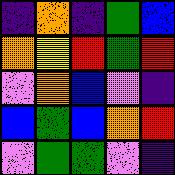[["indigo", "orange", "indigo", "green", "blue"], ["orange", "yellow", "red", "green", "red"], ["violet", "orange", "blue", "violet", "indigo"], ["blue", "green", "blue", "orange", "red"], ["violet", "green", "green", "violet", "indigo"]]